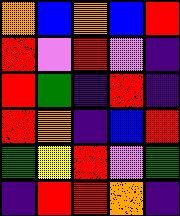[["orange", "blue", "orange", "blue", "red"], ["red", "violet", "red", "violet", "indigo"], ["red", "green", "indigo", "red", "indigo"], ["red", "orange", "indigo", "blue", "red"], ["green", "yellow", "red", "violet", "green"], ["indigo", "red", "red", "orange", "indigo"]]